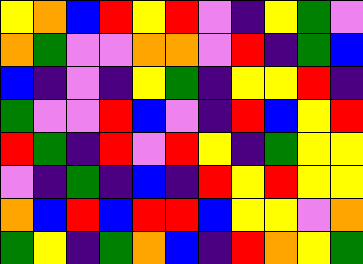[["yellow", "orange", "blue", "red", "yellow", "red", "violet", "indigo", "yellow", "green", "violet"], ["orange", "green", "violet", "violet", "orange", "orange", "violet", "red", "indigo", "green", "blue"], ["blue", "indigo", "violet", "indigo", "yellow", "green", "indigo", "yellow", "yellow", "red", "indigo"], ["green", "violet", "violet", "red", "blue", "violet", "indigo", "red", "blue", "yellow", "red"], ["red", "green", "indigo", "red", "violet", "red", "yellow", "indigo", "green", "yellow", "yellow"], ["violet", "indigo", "green", "indigo", "blue", "indigo", "red", "yellow", "red", "yellow", "yellow"], ["orange", "blue", "red", "blue", "red", "red", "blue", "yellow", "yellow", "violet", "orange"], ["green", "yellow", "indigo", "green", "orange", "blue", "indigo", "red", "orange", "yellow", "green"]]